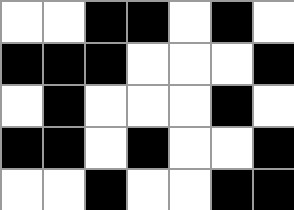[["white", "white", "black", "black", "white", "black", "white"], ["black", "black", "black", "white", "white", "white", "black"], ["white", "black", "white", "white", "white", "black", "white"], ["black", "black", "white", "black", "white", "white", "black"], ["white", "white", "black", "white", "white", "black", "black"]]